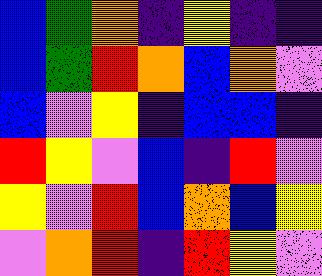[["blue", "green", "orange", "indigo", "yellow", "indigo", "indigo"], ["blue", "green", "red", "orange", "blue", "orange", "violet"], ["blue", "violet", "yellow", "indigo", "blue", "blue", "indigo"], ["red", "yellow", "violet", "blue", "indigo", "red", "violet"], ["yellow", "violet", "red", "blue", "orange", "blue", "yellow"], ["violet", "orange", "red", "indigo", "red", "yellow", "violet"]]